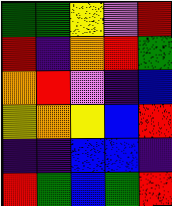[["green", "green", "yellow", "violet", "red"], ["red", "indigo", "orange", "red", "green"], ["orange", "red", "violet", "indigo", "blue"], ["yellow", "orange", "yellow", "blue", "red"], ["indigo", "indigo", "blue", "blue", "indigo"], ["red", "green", "blue", "green", "red"]]